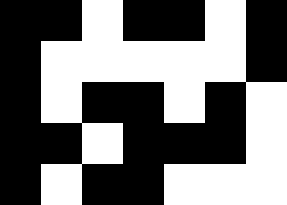[["black", "black", "white", "black", "black", "white", "black"], ["black", "white", "white", "white", "white", "white", "black"], ["black", "white", "black", "black", "white", "black", "white"], ["black", "black", "white", "black", "black", "black", "white"], ["black", "white", "black", "black", "white", "white", "white"]]